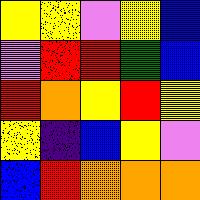[["yellow", "yellow", "violet", "yellow", "blue"], ["violet", "red", "red", "green", "blue"], ["red", "orange", "yellow", "red", "yellow"], ["yellow", "indigo", "blue", "yellow", "violet"], ["blue", "red", "orange", "orange", "orange"]]